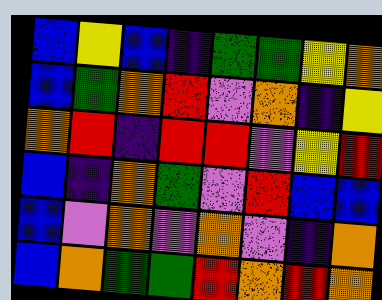[["blue", "yellow", "blue", "indigo", "green", "green", "yellow", "orange"], ["blue", "green", "orange", "red", "violet", "orange", "indigo", "yellow"], ["orange", "red", "indigo", "red", "red", "violet", "yellow", "red"], ["blue", "indigo", "orange", "green", "violet", "red", "blue", "blue"], ["blue", "violet", "orange", "violet", "orange", "violet", "indigo", "orange"], ["blue", "orange", "green", "green", "red", "orange", "red", "orange"]]